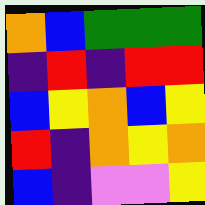[["orange", "blue", "green", "green", "green"], ["indigo", "red", "indigo", "red", "red"], ["blue", "yellow", "orange", "blue", "yellow"], ["red", "indigo", "orange", "yellow", "orange"], ["blue", "indigo", "violet", "violet", "yellow"]]